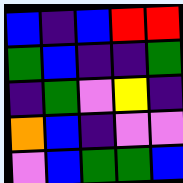[["blue", "indigo", "blue", "red", "red"], ["green", "blue", "indigo", "indigo", "green"], ["indigo", "green", "violet", "yellow", "indigo"], ["orange", "blue", "indigo", "violet", "violet"], ["violet", "blue", "green", "green", "blue"]]